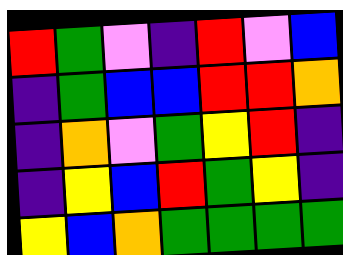[["red", "green", "violet", "indigo", "red", "violet", "blue"], ["indigo", "green", "blue", "blue", "red", "red", "orange"], ["indigo", "orange", "violet", "green", "yellow", "red", "indigo"], ["indigo", "yellow", "blue", "red", "green", "yellow", "indigo"], ["yellow", "blue", "orange", "green", "green", "green", "green"]]